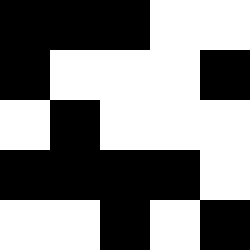[["black", "black", "black", "white", "white"], ["black", "white", "white", "white", "black"], ["white", "black", "white", "white", "white"], ["black", "black", "black", "black", "white"], ["white", "white", "black", "white", "black"]]